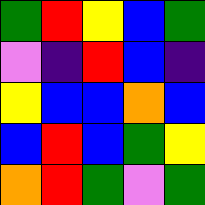[["green", "red", "yellow", "blue", "green"], ["violet", "indigo", "red", "blue", "indigo"], ["yellow", "blue", "blue", "orange", "blue"], ["blue", "red", "blue", "green", "yellow"], ["orange", "red", "green", "violet", "green"]]